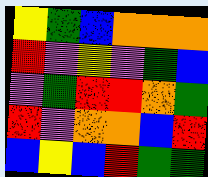[["yellow", "green", "blue", "orange", "orange", "orange"], ["red", "violet", "yellow", "violet", "green", "blue"], ["violet", "green", "red", "red", "orange", "green"], ["red", "violet", "orange", "orange", "blue", "red"], ["blue", "yellow", "blue", "red", "green", "green"]]